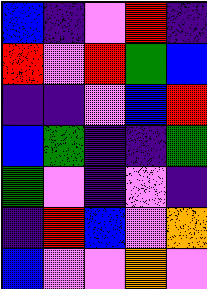[["blue", "indigo", "violet", "red", "indigo"], ["red", "violet", "red", "green", "blue"], ["indigo", "indigo", "violet", "blue", "red"], ["blue", "green", "indigo", "indigo", "green"], ["green", "violet", "indigo", "violet", "indigo"], ["indigo", "red", "blue", "violet", "orange"], ["blue", "violet", "violet", "orange", "violet"]]